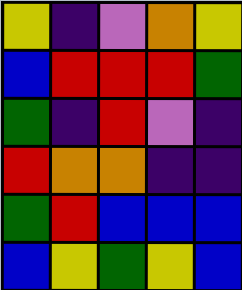[["yellow", "indigo", "violet", "orange", "yellow"], ["blue", "red", "red", "red", "green"], ["green", "indigo", "red", "violet", "indigo"], ["red", "orange", "orange", "indigo", "indigo"], ["green", "red", "blue", "blue", "blue"], ["blue", "yellow", "green", "yellow", "blue"]]